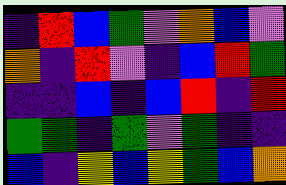[["indigo", "red", "blue", "green", "violet", "orange", "blue", "violet"], ["orange", "indigo", "red", "violet", "indigo", "blue", "red", "green"], ["indigo", "indigo", "blue", "indigo", "blue", "red", "indigo", "red"], ["green", "green", "indigo", "green", "violet", "green", "indigo", "indigo"], ["blue", "indigo", "yellow", "blue", "yellow", "green", "blue", "orange"]]